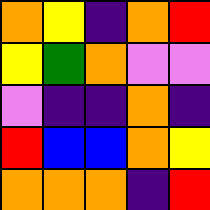[["orange", "yellow", "indigo", "orange", "red"], ["yellow", "green", "orange", "violet", "violet"], ["violet", "indigo", "indigo", "orange", "indigo"], ["red", "blue", "blue", "orange", "yellow"], ["orange", "orange", "orange", "indigo", "red"]]